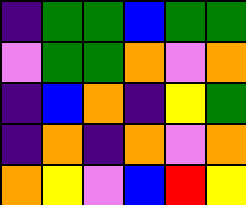[["indigo", "green", "green", "blue", "green", "green"], ["violet", "green", "green", "orange", "violet", "orange"], ["indigo", "blue", "orange", "indigo", "yellow", "green"], ["indigo", "orange", "indigo", "orange", "violet", "orange"], ["orange", "yellow", "violet", "blue", "red", "yellow"]]